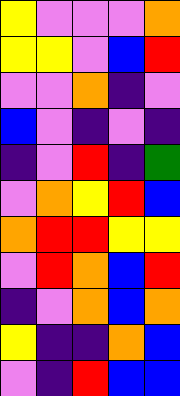[["yellow", "violet", "violet", "violet", "orange"], ["yellow", "yellow", "violet", "blue", "red"], ["violet", "violet", "orange", "indigo", "violet"], ["blue", "violet", "indigo", "violet", "indigo"], ["indigo", "violet", "red", "indigo", "green"], ["violet", "orange", "yellow", "red", "blue"], ["orange", "red", "red", "yellow", "yellow"], ["violet", "red", "orange", "blue", "red"], ["indigo", "violet", "orange", "blue", "orange"], ["yellow", "indigo", "indigo", "orange", "blue"], ["violet", "indigo", "red", "blue", "blue"]]